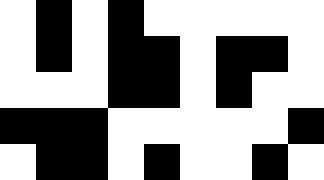[["white", "black", "white", "black", "white", "white", "white", "white", "white"], ["white", "black", "white", "black", "black", "white", "black", "black", "white"], ["white", "white", "white", "black", "black", "white", "black", "white", "white"], ["black", "black", "black", "white", "white", "white", "white", "white", "black"], ["white", "black", "black", "white", "black", "white", "white", "black", "white"]]